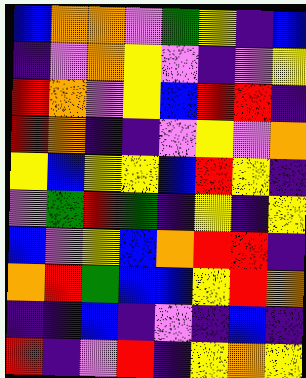[["blue", "orange", "orange", "violet", "green", "yellow", "indigo", "blue"], ["indigo", "violet", "orange", "yellow", "violet", "indigo", "violet", "yellow"], ["red", "orange", "violet", "yellow", "blue", "red", "red", "indigo"], ["red", "orange", "indigo", "indigo", "violet", "yellow", "violet", "orange"], ["yellow", "blue", "yellow", "yellow", "blue", "red", "yellow", "indigo"], ["violet", "green", "red", "green", "indigo", "yellow", "indigo", "yellow"], ["blue", "violet", "yellow", "blue", "orange", "red", "red", "indigo"], ["orange", "red", "green", "blue", "blue", "yellow", "red", "orange"], ["indigo", "indigo", "blue", "indigo", "violet", "indigo", "blue", "indigo"], ["red", "indigo", "violet", "red", "indigo", "yellow", "orange", "yellow"]]